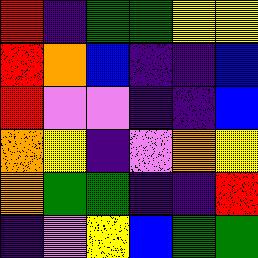[["red", "indigo", "green", "green", "yellow", "yellow"], ["red", "orange", "blue", "indigo", "indigo", "blue"], ["red", "violet", "violet", "indigo", "indigo", "blue"], ["orange", "yellow", "indigo", "violet", "orange", "yellow"], ["orange", "green", "green", "indigo", "indigo", "red"], ["indigo", "violet", "yellow", "blue", "green", "green"]]